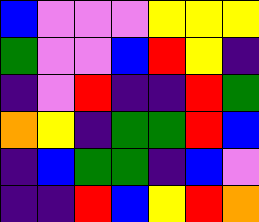[["blue", "violet", "violet", "violet", "yellow", "yellow", "yellow"], ["green", "violet", "violet", "blue", "red", "yellow", "indigo"], ["indigo", "violet", "red", "indigo", "indigo", "red", "green"], ["orange", "yellow", "indigo", "green", "green", "red", "blue"], ["indigo", "blue", "green", "green", "indigo", "blue", "violet"], ["indigo", "indigo", "red", "blue", "yellow", "red", "orange"]]